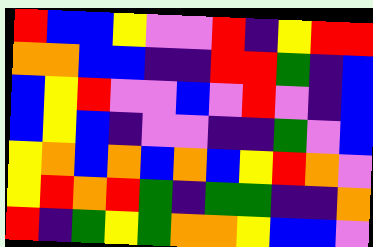[["red", "blue", "blue", "yellow", "violet", "violet", "red", "indigo", "yellow", "red", "red"], ["orange", "orange", "blue", "blue", "indigo", "indigo", "red", "red", "green", "indigo", "blue"], ["blue", "yellow", "red", "violet", "violet", "blue", "violet", "red", "violet", "indigo", "blue"], ["blue", "yellow", "blue", "indigo", "violet", "violet", "indigo", "indigo", "green", "violet", "blue"], ["yellow", "orange", "blue", "orange", "blue", "orange", "blue", "yellow", "red", "orange", "violet"], ["yellow", "red", "orange", "red", "green", "indigo", "green", "green", "indigo", "indigo", "orange"], ["red", "indigo", "green", "yellow", "green", "orange", "orange", "yellow", "blue", "blue", "violet"]]